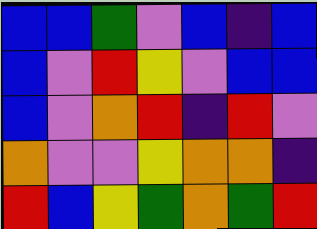[["blue", "blue", "green", "violet", "blue", "indigo", "blue"], ["blue", "violet", "red", "yellow", "violet", "blue", "blue"], ["blue", "violet", "orange", "red", "indigo", "red", "violet"], ["orange", "violet", "violet", "yellow", "orange", "orange", "indigo"], ["red", "blue", "yellow", "green", "orange", "green", "red"]]